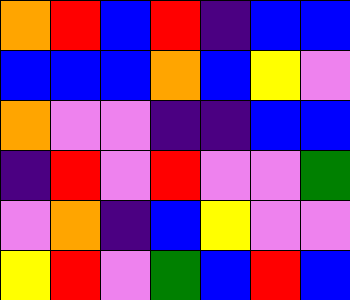[["orange", "red", "blue", "red", "indigo", "blue", "blue"], ["blue", "blue", "blue", "orange", "blue", "yellow", "violet"], ["orange", "violet", "violet", "indigo", "indigo", "blue", "blue"], ["indigo", "red", "violet", "red", "violet", "violet", "green"], ["violet", "orange", "indigo", "blue", "yellow", "violet", "violet"], ["yellow", "red", "violet", "green", "blue", "red", "blue"]]